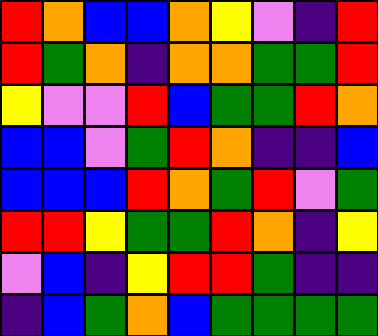[["red", "orange", "blue", "blue", "orange", "yellow", "violet", "indigo", "red"], ["red", "green", "orange", "indigo", "orange", "orange", "green", "green", "red"], ["yellow", "violet", "violet", "red", "blue", "green", "green", "red", "orange"], ["blue", "blue", "violet", "green", "red", "orange", "indigo", "indigo", "blue"], ["blue", "blue", "blue", "red", "orange", "green", "red", "violet", "green"], ["red", "red", "yellow", "green", "green", "red", "orange", "indigo", "yellow"], ["violet", "blue", "indigo", "yellow", "red", "red", "green", "indigo", "indigo"], ["indigo", "blue", "green", "orange", "blue", "green", "green", "green", "green"]]